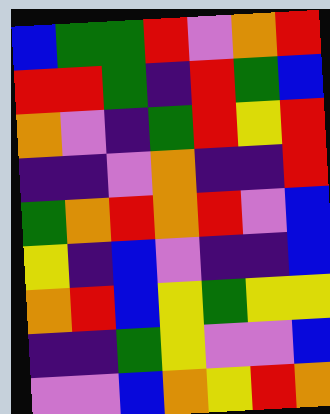[["blue", "green", "green", "red", "violet", "orange", "red"], ["red", "red", "green", "indigo", "red", "green", "blue"], ["orange", "violet", "indigo", "green", "red", "yellow", "red"], ["indigo", "indigo", "violet", "orange", "indigo", "indigo", "red"], ["green", "orange", "red", "orange", "red", "violet", "blue"], ["yellow", "indigo", "blue", "violet", "indigo", "indigo", "blue"], ["orange", "red", "blue", "yellow", "green", "yellow", "yellow"], ["indigo", "indigo", "green", "yellow", "violet", "violet", "blue"], ["violet", "violet", "blue", "orange", "yellow", "red", "orange"]]